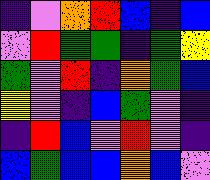[["indigo", "violet", "orange", "red", "blue", "indigo", "blue"], ["violet", "red", "green", "green", "indigo", "green", "yellow"], ["green", "violet", "red", "indigo", "orange", "green", "blue"], ["yellow", "violet", "indigo", "blue", "green", "violet", "indigo"], ["indigo", "red", "blue", "violet", "red", "violet", "indigo"], ["blue", "green", "blue", "blue", "orange", "blue", "violet"]]